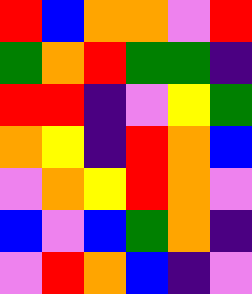[["red", "blue", "orange", "orange", "violet", "red"], ["green", "orange", "red", "green", "green", "indigo"], ["red", "red", "indigo", "violet", "yellow", "green"], ["orange", "yellow", "indigo", "red", "orange", "blue"], ["violet", "orange", "yellow", "red", "orange", "violet"], ["blue", "violet", "blue", "green", "orange", "indigo"], ["violet", "red", "orange", "blue", "indigo", "violet"]]